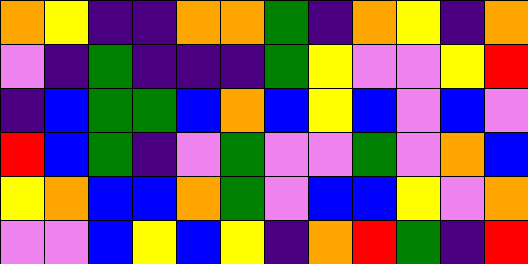[["orange", "yellow", "indigo", "indigo", "orange", "orange", "green", "indigo", "orange", "yellow", "indigo", "orange"], ["violet", "indigo", "green", "indigo", "indigo", "indigo", "green", "yellow", "violet", "violet", "yellow", "red"], ["indigo", "blue", "green", "green", "blue", "orange", "blue", "yellow", "blue", "violet", "blue", "violet"], ["red", "blue", "green", "indigo", "violet", "green", "violet", "violet", "green", "violet", "orange", "blue"], ["yellow", "orange", "blue", "blue", "orange", "green", "violet", "blue", "blue", "yellow", "violet", "orange"], ["violet", "violet", "blue", "yellow", "blue", "yellow", "indigo", "orange", "red", "green", "indigo", "red"]]